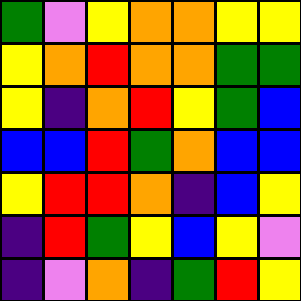[["green", "violet", "yellow", "orange", "orange", "yellow", "yellow"], ["yellow", "orange", "red", "orange", "orange", "green", "green"], ["yellow", "indigo", "orange", "red", "yellow", "green", "blue"], ["blue", "blue", "red", "green", "orange", "blue", "blue"], ["yellow", "red", "red", "orange", "indigo", "blue", "yellow"], ["indigo", "red", "green", "yellow", "blue", "yellow", "violet"], ["indigo", "violet", "orange", "indigo", "green", "red", "yellow"]]